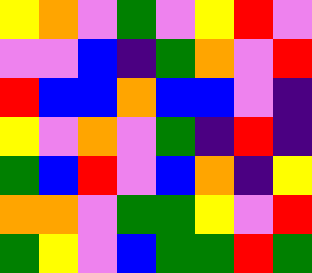[["yellow", "orange", "violet", "green", "violet", "yellow", "red", "violet"], ["violet", "violet", "blue", "indigo", "green", "orange", "violet", "red"], ["red", "blue", "blue", "orange", "blue", "blue", "violet", "indigo"], ["yellow", "violet", "orange", "violet", "green", "indigo", "red", "indigo"], ["green", "blue", "red", "violet", "blue", "orange", "indigo", "yellow"], ["orange", "orange", "violet", "green", "green", "yellow", "violet", "red"], ["green", "yellow", "violet", "blue", "green", "green", "red", "green"]]